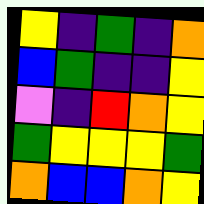[["yellow", "indigo", "green", "indigo", "orange"], ["blue", "green", "indigo", "indigo", "yellow"], ["violet", "indigo", "red", "orange", "yellow"], ["green", "yellow", "yellow", "yellow", "green"], ["orange", "blue", "blue", "orange", "yellow"]]